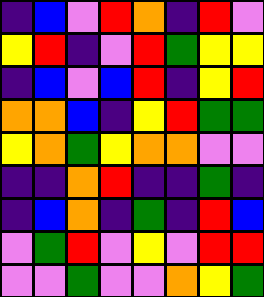[["indigo", "blue", "violet", "red", "orange", "indigo", "red", "violet"], ["yellow", "red", "indigo", "violet", "red", "green", "yellow", "yellow"], ["indigo", "blue", "violet", "blue", "red", "indigo", "yellow", "red"], ["orange", "orange", "blue", "indigo", "yellow", "red", "green", "green"], ["yellow", "orange", "green", "yellow", "orange", "orange", "violet", "violet"], ["indigo", "indigo", "orange", "red", "indigo", "indigo", "green", "indigo"], ["indigo", "blue", "orange", "indigo", "green", "indigo", "red", "blue"], ["violet", "green", "red", "violet", "yellow", "violet", "red", "red"], ["violet", "violet", "green", "violet", "violet", "orange", "yellow", "green"]]